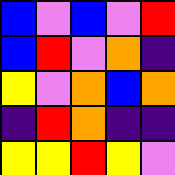[["blue", "violet", "blue", "violet", "red"], ["blue", "red", "violet", "orange", "indigo"], ["yellow", "violet", "orange", "blue", "orange"], ["indigo", "red", "orange", "indigo", "indigo"], ["yellow", "yellow", "red", "yellow", "violet"]]